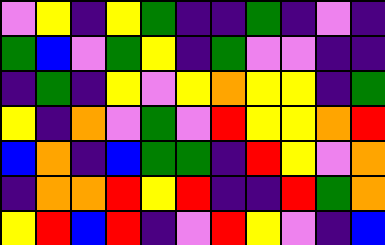[["violet", "yellow", "indigo", "yellow", "green", "indigo", "indigo", "green", "indigo", "violet", "indigo"], ["green", "blue", "violet", "green", "yellow", "indigo", "green", "violet", "violet", "indigo", "indigo"], ["indigo", "green", "indigo", "yellow", "violet", "yellow", "orange", "yellow", "yellow", "indigo", "green"], ["yellow", "indigo", "orange", "violet", "green", "violet", "red", "yellow", "yellow", "orange", "red"], ["blue", "orange", "indigo", "blue", "green", "green", "indigo", "red", "yellow", "violet", "orange"], ["indigo", "orange", "orange", "red", "yellow", "red", "indigo", "indigo", "red", "green", "orange"], ["yellow", "red", "blue", "red", "indigo", "violet", "red", "yellow", "violet", "indigo", "blue"]]